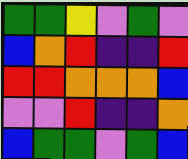[["green", "green", "yellow", "violet", "green", "violet"], ["blue", "orange", "red", "indigo", "indigo", "red"], ["red", "red", "orange", "orange", "orange", "blue"], ["violet", "violet", "red", "indigo", "indigo", "orange"], ["blue", "green", "green", "violet", "green", "blue"]]